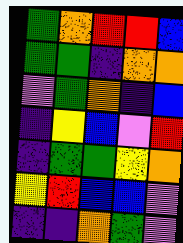[["green", "orange", "red", "red", "blue"], ["green", "green", "indigo", "orange", "orange"], ["violet", "green", "orange", "indigo", "blue"], ["indigo", "yellow", "blue", "violet", "red"], ["indigo", "green", "green", "yellow", "orange"], ["yellow", "red", "blue", "blue", "violet"], ["indigo", "indigo", "orange", "green", "violet"]]